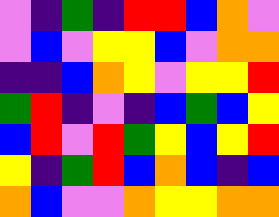[["violet", "indigo", "green", "indigo", "red", "red", "blue", "orange", "violet"], ["violet", "blue", "violet", "yellow", "yellow", "blue", "violet", "orange", "orange"], ["indigo", "indigo", "blue", "orange", "yellow", "violet", "yellow", "yellow", "red"], ["green", "red", "indigo", "violet", "indigo", "blue", "green", "blue", "yellow"], ["blue", "red", "violet", "red", "green", "yellow", "blue", "yellow", "red"], ["yellow", "indigo", "green", "red", "blue", "orange", "blue", "indigo", "blue"], ["orange", "blue", "violet", "violet", "orange", "yellow", "yellow", "orange", "orange"]]